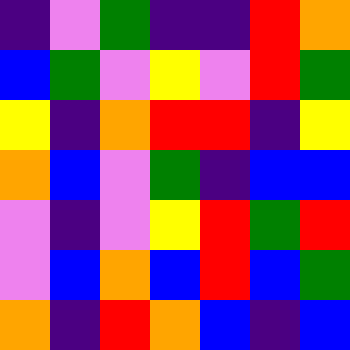[["indigo", "violet", "green", "indigo", "indigo", "red", "orange"], ["blue", "green", "violet", "yellow", "violet", "red", "green"], ["yellow", "indigo", "orange", "red", "red", "indigo", "yellow"], ["orange", "blue", "violet", "green", "indigo", "blue", "blue"], ["violet", "indigo", "violet", "yellow", "red", "green", "red"], ["violet", "blue", "orange", "blue", "red", "blue", "green"], ["orange", "indigo", "red", "orange", "blue", "indigo", "blue"]]